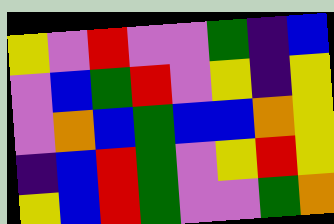[["yellow", "violet", "red", "violet", "violet", "green", "indigo", "blue"], ["violet", "blue", "green", "red", "violet", "yellow", "indigo", "yellow"], ["violet", "orange", "blue", "green", "blue", "blue", "orange", "yellow"], ["indigo", "blue", "red", "green", "violet", "yellow", "red", "yellow"], ["yellow", "blue", "red", "green", "violet", "violet", "green", "orange"]]